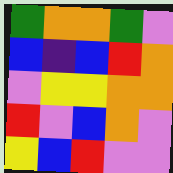[["green", "orange", "orange", "green", "violet"], ["blue", "indigo", "blue", "red", "orange"], ["violet", "yellow", "yellow", "orange", "orange"], ["red", "violet", "blue", "orange", "violet"], ["yellow", "blue", "red", "violet", "violet"]]